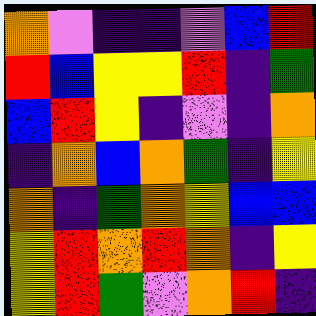[["orange", "violet", "indigo", "indigo", "violet", "blue", "red"], ["red", "blue", "yellow", "yellow", "red", "indigo", "green"], ["blue", "red", "yellow", "indigo", "violet", "indigo", "orange"], ["indigo", "orange", "blue", "orange", "green", "indigo", "yellow"], ["orange", "indigo", "green", "orange", "yellow", "blue", "blue"], ["yellow", "red", "orange", "red", "orange", "indigo", "yellow"], ["yellow", "red", "green", "violet", "orange", "red", "indigo"]]